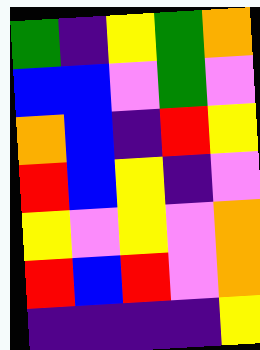[["green", "indigo", "yellow", "green", "orange"], ["blue", "blue", "violet", "green", "violet"], ["orange", "blue", "indigo", "red", "yellow"], ["red", "blue", "yellow", "indigo", "violet"], ["yellow", "violet", "yellow", "violet", "orange"], ["red", "blue", "red", "violet", "orange"], ["indigo", "indigo", "indigo", "indigo", "yellow"]]